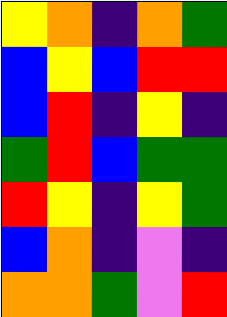[["yellow", "orange", "indigo", "orange", "green"], ["blue", "yellow", "blue", "red", "red"], ["blue", "red", "indigo", "yellow", "indigo"], ["green", "red", "blue", "green", "green"], ["red", "yellow", "indigo", "yellow", "green"], ["blue", "orange", "indigo", "violet", "indigo"], ["orange", "orange", "green", "violet", "red"]]